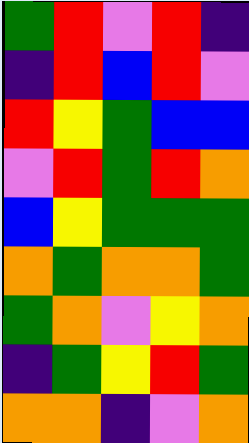[["green", "red", "violet", "red", "indigo"], ["indigo", "red", "blue", "red", "violet"], ["red", "yellow", "green", "blue", "blue"], ["violet", "red", "green", "red", "orange"], ["blue", "yellow", "green", "green", "green"], ["orange", "green", "orange", "orange", "green"], ["green", "orange", "violet", "yellow", "orange"], ["indigo", "green", "yellow", "red", "green"], ["orange", "orange", "indigo", "violet", "orange"]]